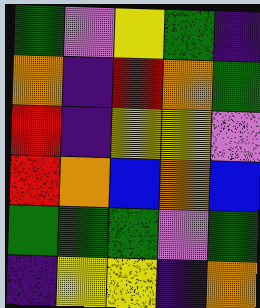[["green", "violet", "yellow", "green", "indigo"], ["orange", "indigo", "red", "orange", "green"], ["red", "indigo", "yellow", "yellow", "violet"], ["red", "orange", "blue", "orange", "blue"], ["green", "green", "green", "violet", "green"], ["indigo", "yellow", "yellow", "indigo", "orange"]]